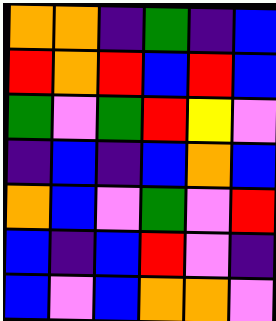[["orange", "orange", "indigo", "green", "indigo", "blue"], ["red", "orange", "red", "blue", "red", "blue"], ["green", "violet", "green", "red", "yellow", "violet"], ["indigo", "blue", "indigo", "blue", "orange", "blue"], ["orange", "blue", "violet", "green", "violet", "red"], ["blue", "indigo", "blue", "red", "violet", "indigo"], ["blue", "violet", "blue", "orange", "orange", "violet"]]